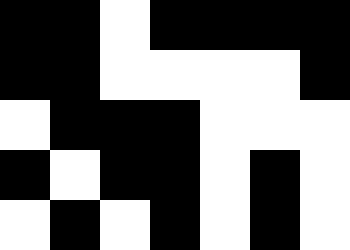[["black", "black", "white", "black", "black", "black", "black"], ["black", "black", "white", "white", "white", "white", "black"], ["white", "black", "black", "black", "white", "white", "white"], ["black", "white", "black", "black", "white", "black", "white"], ["white", "black", "white", "black", "white", "black", "white"]]